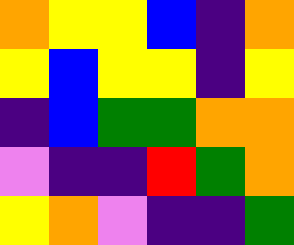[["orange", "yellow", "yellow", "blue", "indigo", "orange"], ["yellow", "blue", "yellow", "yellow", "indigo", "yellow"], ["indigo", "blue", "green", "green", "orange", "orange"], ["violet", "indigo", "indigo", "red", "green", "orange"], ["yellow", "orange", "violet", "indigo", "indigo", "green"]]